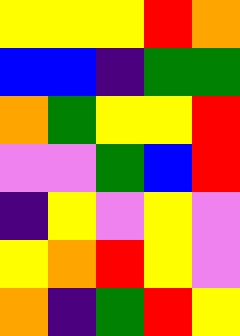[["yellow", "yellow", "yellow", "red", "orange"], ["blue", "blue", "indigo", "green", "green"], ["orange", "green", "yellow", "yellow", "red"], ["violet", "violet", "green", "blue", "red"], ["indigo", "yellow", "violet", "yellow", "violet"], ["yellow", "orange", "red", "yellow", "violet"], ["orange", "indigo", "green", "red", "yellow"]]